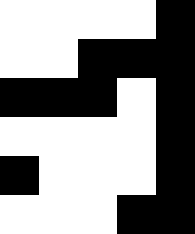[["white", "white", "white", "white", "black"], ["white", "white", "black", "black", "black"], ["black", "black", "black", "white", "black"], ["white", "white", "white", "white", "black"], ["black", "white", "white", "white", "black"], ["white", "white", "white", "black", "black"]]